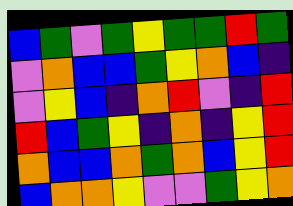[["blue", "green", "violet", "green", "yellow", "green", "green", "red", "green"], ["violet", "orange", "blue", "blue", "green", "yellow", "orange", "blue", "indigo"], ["violet", "yellow", "blue", "indigo", "orange", "red", "violet", "indigo", "red"], ["red", "blue", "green", "yellow", "indigo", "orange", "indigo", "yellow", "red"], ["orange", "blue", "blue", "orange", "green", "orange", "blue", "yellow", "red"], ["blue", "orange", "orange", "yellow", "violet", "violet", "green", "yellow", "orange"]]